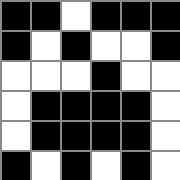[["black", "black", "white", "black", "black", "black"], ["black", "white", "black", "white", "white", "black"], ["white", "white", "white", "black", "white", "white"], ["white", "black", "black", "black", "black", "white"], ["white", "black", "black", "black", "black", "white"], ["black", "white", "black", "white", "black", "white"]]